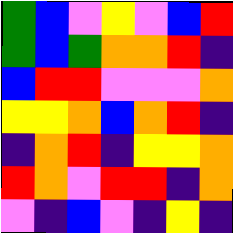[["green", "blue", "violet", "yellow", "violet", "blue", "red"], ["green", "blue", "green", "orange", "orange", "red", "indigo"], ["blue", "red", "red", "violet", "violet", "violet", "orange"], ["yellow", "yellow", "orange", "blue", "orange", "red", "indigo"], ["indigo", "orange", "red", "indigo", "yellow", "yellow", "orange"], ["red", "orange", "violet", "red", "red", "indigo", "orange"], ["violet", "indigo", "blue", "violet", "indigo", "yellow", "indigo"]]